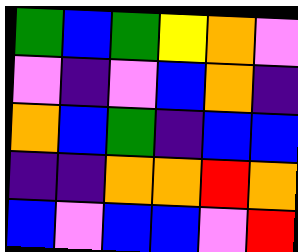[["green", "blue", "green", "yellow", "orange", "violet"], ["violet", "indigo", "violet", "blue", "orange", "indigo"], ["orange", "blue", "green", "indigo", "blue", "blue"], ["indigo", "indigo", "orange", "orange", "red", "orange"], ["blue", "violet", "blue", "blue", "violet", "red"]]